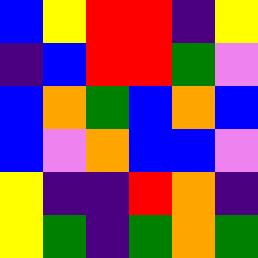[["blue", "yellow", "red", "red", "indigo", "yellow"], ["indigo", "blue", "red", "red", "green", "violet"], ["blue", "orange", "green", "blue", "orange", "blue"], ["blue", "violet", "orange", "blue", "blue", "violet"], ["yellow", "indigo", "indigo", "red", "orange", "indigo"], ["yellow", "green", "indigo", "green", "orange", "green"]]